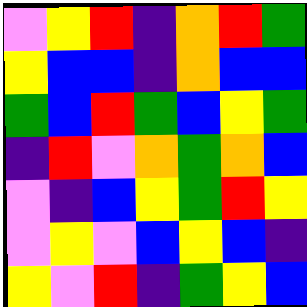[["violet", "yellow", "red", "indigo", "orange", "red", "green"], ["yellow", "blue", "blue", "indigo", "orange", "blue", "blue"], ["green", "blue", "red", "green", "blue", "yellow", "green"], ["indigo", "red", "violet", "orange", "green", "orange", "blue"], ["violet", "indigo", "blue", "yellow", "green", "red", "yellow"], ["violet", "yellow", "violet", "blue", "yellow", "blue", "indigo"], ["yellow", "violet", "red", "indigo", "green", "yellow", "blue"]]